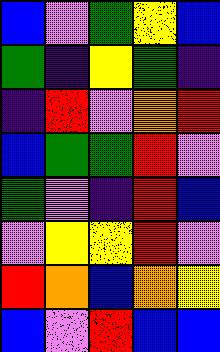[["blue", "violet", "green", "yellow", "blue"], ["green", "indigo", "yellow", "green", "indigo"], ["indigo", "red", "violet", "orange", "red"], ["blue", "green", "green", "red", "violet"], ["green", "violet", "indigo", "red", "blue"], ["violet", "yellow", "yellow", "red", "violet"], ["red", "orange", "blue", "orange", "yellow"], ["blue", "violet", "red", "blue", "blue"]]